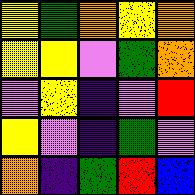[["yellow", "green", "orange", "yellow", "orange"], ["yellow", "yellow", "violet", "green", "orange"], ["violet", "yellow", "indigo", "violet", "red"], ["yellow", "violet", "indigo", "green", "violet"], ["orange", "indigo", "green", "red", "blue"]]